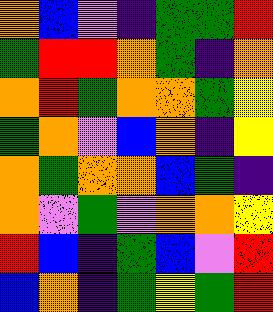[["orange", "blue", "violet", "indigo", "green", "green", "red"], ["green", "red", "red", "orange", "green", "indigo", "orange"], ["orange", "red", "green", "orange", "orange", "green", "yellow"], ["green", "orange", "violet", "blue", "orange", "indigo", "yellow"], ["orange", "green", "orange", "orange", "blue", "green", "indigo"], ["orange", "violet", "green", "violet", "orange", "orange", "yellow"], ["red", "blue", "indigo", "green", "blue", "violet", "red"], ["blue", "orange", "indigo", "green", "yellow", "green", "red"]]